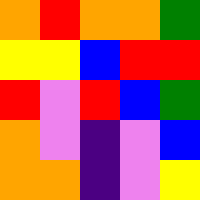[["orange", "red", "orange", "orange", "green"], ["yellow", "yellow", "blue", "red", "red"], ["red", "violet", "red", "blue", "green"], ["orange", "violet", "indigo", "violet", "blue"], ["orange", "orange", "indigo", "violet", "yellow"]]